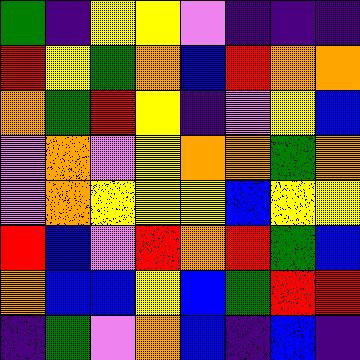[["green", "indigo", "yellow", "yellow", "violet", "indigo", "indigo", "indigo"], ["red", "yellow", "green", "orange", "blue", "red", "orange", "orange"], ["orange", "green", "red", "yellow", "indigo", "violet", "yellow", "blue"], ["violet", "orange", "violet", "yellow", "orange", "orange", "green", "orange"], ["violet", "orange", "yellow", "yellow", "yellow", "blue", "yellow", "yellow"], ["red", "blue", "violet", "red", "orange", "red", "green", "blue"], ["orange", "blue", "blue", "yellow", "blue", "green", "red", "red"], ["indigo", "green", "violet", "orange", "blue", "indigo", "blue", "indigo"]]